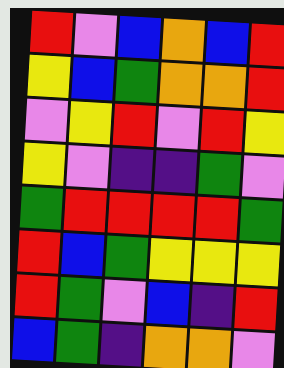[["red", "violet", "blue", "orange", "blue", "red"], ["yellow", "blue", "green", "orange", "orange", "red"], ["violet", "yellow", "red", "violet", "red", "yellow"], ["yellow", "violet", "indigo", "indigo", "green", "violet"], ["green", "red", "red", "red", "red", "green"], ["red", "blue", "green", "yellow", "yellow", "yellow"], ["red", "green", "violet", "blue", "indigo", "red"], ["blue", "green", "indigo", "orange", "orange", "violet"]]